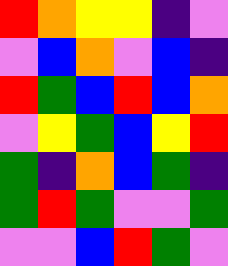[["red", "orange", "yellow", "yellow", "indigo", "violet"], ["violet", "blue", "orange", "violet", "blue", "indigo"], ["red", "green", "blue", "red", "blue", "orange"], ["violet", "yellow", "green", "blue", "yellow", "red"], ["green", "indigo", "orange", "blue", "green", "indigo"], ["green", "red", "green", "violet", "violet", "green"], ["violet", "violet", "blue", "red", "green", "violet"]]